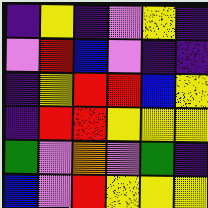[["indigo", "yellow", "indigo", "violet", "yellow", "indigo"], ["violet", "red", "blue", "violet", "indigo", "indigo"], ["indigo", "yellow", "red", "red", "blue", "yellow"], ["indigo", "red", "red", "yellow", "yellow", "yellow"], ["green", "violet", "orange", "violet", "green", "indigo"], ["blue", "violet", "red", "yellow", "yellow", "yellow"]]